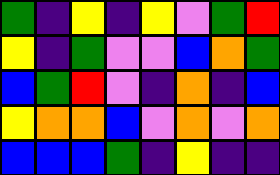[["green", "indigo", "yellow", "indigo", "yellow", "violet", "green", "red"], ["yellow", "indigo", "green", "violet", "violet", "blue", "orange", "green"], ["blue", "green", "red", "violet", "indigo", "orange", "indigo", "blue"], ["yellow", "orange", "orange", "blue", "violet", "orange", "violet", "orange"], ["blue", "blue", "blue", "green", "indigo", "yellow", "indigo", "indigo"]]